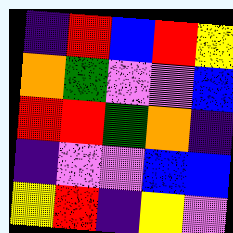[["indigo", "red", "blue", "red", "yellow"], ["orange", "green", "violet", "violet", "blue"], ["red", "red", "green", "orange", "indigo"], ["indigo", "violet", "violet", "blue", "blue"], ["yellow", "red", "indigo", "yellow", "violet"]]